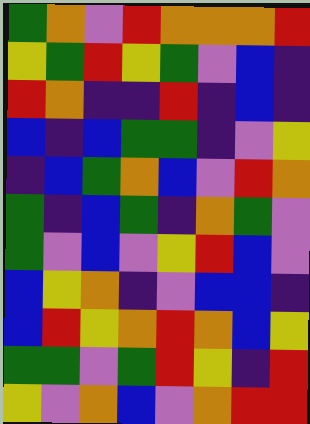[["green", "orange", "violet", "red", "orange", "orange", "orange", "red"], ["yellow", "green", "red", "yellow", "green", "violet", "blue", "indigo"], ["red", "orange", "indigo", "indigo", "red", "indigo", "blue", "indigo"], ["blue", "indigo", "blue", "green", "green", "indigo", "violet", "yellow"], ["indigo", "blue", "green", "orange", "blue", "violet", "red", "orange"], ["green", "indigo", "blue", "green", "indigo", "orange", "green", "violet"], ["green", "violet", "blue", "violet", "yellow", "red", "blue", "violet"], ["blue", "yellow", "orange", "indigo", "violet", "blue", "blue", "indigo"], ["blue", "red", "yellow", "orange", "red", "orange", "blue", "yellow"], ["green", "green", "violet", "green", "red", "yellow", "indigo", "red"], ["yellow", "violet", "orange", "blue", "violet", "orange", "red", "red"]]